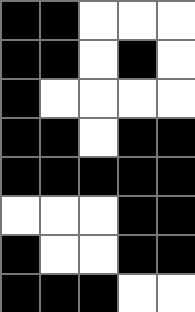[["black", "black", "white", "white", "white"], ["black", "black", "white", "black", "white"], ["black", "white", "white", "white", "white"], ["black", "black", "white", "black", "black"], ["black", "black", "black", "black", "black"], ["white", "white", "white", "black", "black"], ["black", "white", "white", "black", "black"], ["black", "black", "black", "white", "white"]]